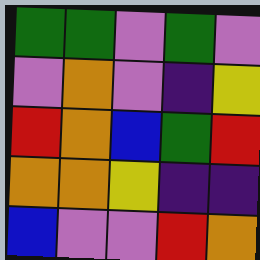[["green", "green", "violet", "green", "violet"], ["violet", "orange", "violet", "indigo", "yellow"], ["red", "orange", "blue", "green", "red"], ["orange", "orange", "yellow", "indigo", "indigo"], ["blue", "violet", "violet", "red", "orange"]]